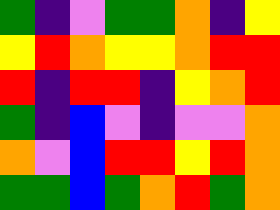[["green", "indigo", "violet", "green", "green", "orange", "indigo", "yellow"], ["yellow", "red", "orange", "yellow", "yellow", "orange", "red", "red"], ["red", "indigo", "red", "red", "indigo", "yellow", "orange", "red"], ["green", "indigo", "blue", "violet", "indigo", "violet", "violet", "orange"], ["orange", "violet", "blue", "red", "red", "yellow", "red", "orange"], ["green", "green", "blue", "green", "orange", "red", "green", "orange"]]